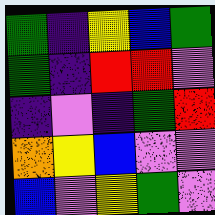[["green", "indigo", "yellow", "blue", "green"], ["green", "indigo", "red", "red", "violet"], ["indigo", "violet", "indigo", "green", "red"], ["orange", "yellow", "blue", "violet", "violet"], ["blue", "violet", "yellow", "green", "violet"]]